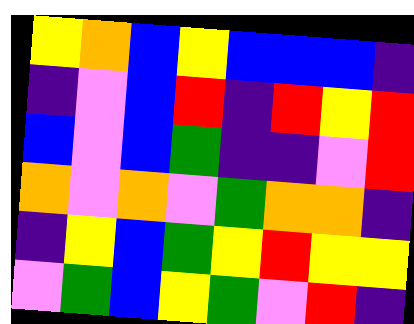[["yellow", "orange", "blue", "yellow", "blue", "blue", "blue", "indigo"], ["indigo", "violet", "blue", "red", "indigo", "red", "yellow", "red"], ["blue", "violet", "blue", "green", "indigo", "indigo", "violet", "red"], ["orange", "violet", "orange", "violet", "green", "orange", "orange", "indigo"], ["indigo", "yellow", "blue", "green", "yellow", "red", "yellow", "yellow"], ["violet", "green", "blue", "yellow", "green", "violet", "red", "indigo"]]